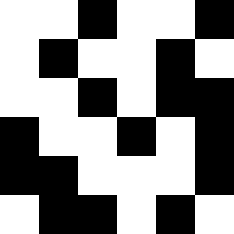[["white", "white", "black", "white", "white", "black"], ["white", "black", "white", "white", "black", "white"], ["white", "white", "black", "white", "black", "black"], ["black", "white", "white", "black", "white", "black"], ["black", "black", "white", "white", "white", "black"], ["white", "black", "black", "white", "black", "white"]]